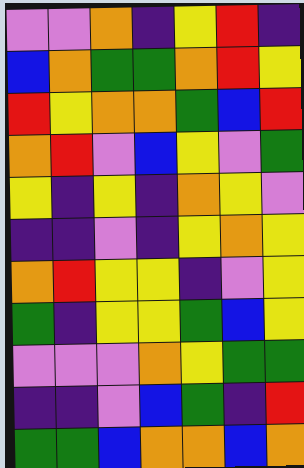[["violet", "violet", "orange", "indigo", "yellow", "red", "indigo"], ["blue", "orange", "green", "green", "orange", "red", "yellow"], ["red", "yellow", "orange", "orange", "green", "blue", "red"], ["orange", "red", "violet", "blue", "yellow", "violet", "green"], ["yellow", "indigo", "yellow", "indigo", "orange", "yellow", "violet"], ["indigo", "indigo", "violet", "indigo", "yellow", "orange", "yellow"], ["orange", "red", "yellow", "yellow", "indigo", "violet", "yellow"], ["green", "indigo", "yellow", "yellow", "green", "blue", "yellow"], ["violet", "violet", "violet", "orange", "yellow", "green", "green"], ["indigo", "indigo", "violet", "blue", "green", "indigo", "red"], ["green", "green", "blue", "orange", "orange", "blue", "orange"]]